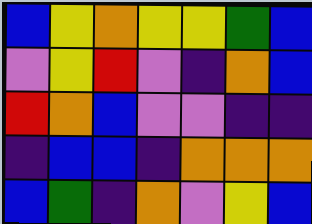[["blue", "yellow", "orange", "yellow", "yellow", "green", "blue"], ["violet", "yellow", "red", "violet", "indigo", "orange", "blue"], ["red", "orange", "blue", "violet", "violet", "indigo", "indigo"], ["indigo", "blue", "blue", "indigo", "orange", "orange", "orange"], ["blue", "green", "indigo", "orange", "violet", "yellow", "blue"]]